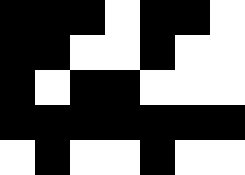[["black", "black", "black", "white", "black", "black", "white"], ["black", "black", "white", "white", "black", "white", "white"], ["black", "white", "black", "black", "white", "white", "white"], ["black", "black", "black", "black", "black", "black", "black"], ["white", "black", "white", "white", "black", "white", "white"]]